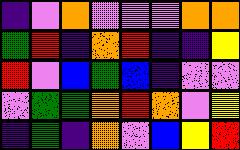[["indigo", "violet", "orange", "violet", "violet", "violet", "orange", "orange"], ["green", "red", "indigo", "orange", "red", "indigo", "indigo", "yellow"], ["red", "violet", "blue", "green", "blue", "indigo", "violet", "violet"], ["violet", "green", "green", "orange", "red", "orange", "violet", "yellow"], ["indigo", "green", "indigo", "orange", "violet", "blue", "yellow", "red"]]